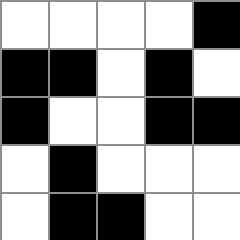[["white", "white", "white", "white", "black"], ["black", "black", "white", "black", "white"], ["black", "white", "white", "black", "black"], ["white", "black", "white", "white", "white"], ["white", "black", "black", "white", "white"]]